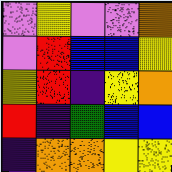[["violet", "yellow", "violet", "violet", "orange"], ["violet", "red", "blue", "blue", "yellow"], ["yellow", "red", "indigo", "yellow", "orange"], ["red", "indigo", "green", "blue", "blue"], ["indigo", "orange", "orange", "yellow", "yellow"]]